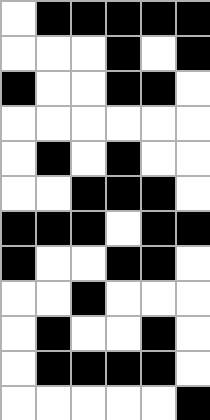[["white", "black", "black", "black", "black", "black"], ["white", "white", "white", "black", "white", "black"], ["black", "white", "white", "black", "black", "white"], ["white", "white", "white", "white", "white", "white"], ["white", "black", "white", "black", "white", "white"], ["white", "white", "black", "black", "black", "white"], ["black", "black", "black", "white", "black", "black"], ["black", "white", "white", "black", "black", "white"], ["white", "white", "black", "white", "white", "white"], ["white", "black", "white", "white", "black", "white"], ["white", "black", "black", "black", "black", "white"], ["white", "white", "white", "white", "white", "black"]]